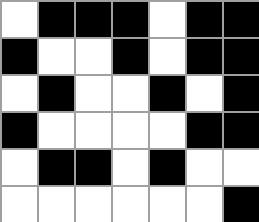[["white", "black", "black", "black", "white", "black", "black"], ["black", "white", "white", "black", "white", "black", "black"], ["white", "black", "white", "white", "black", "white", "black"], ["black", "white", "white", "white", "white", "black", "black"], ["white", "black", "black", "white", "black", "white", "white"], ["white", "white", "white", "white", "white", "white", "black"]]